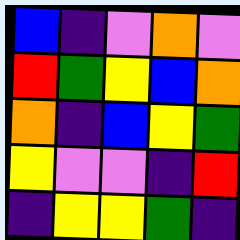[["blue", "indigo", "violet", "orange", "violet"], ["red", "green", "yellow", "blue", "orange"], ["orange", "indigo", "blue", "yellow", "green"], ["yellow", "violet", "violet", "indigo", "red"], ["indigo", "yellow", "yellow", "green", "indigo"]]